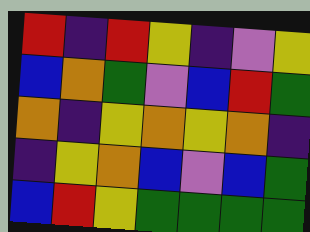[["red", "indigo", "red", "yellow", "indigo", "violet", "yellow"], ["blue", "orange", "green", "violet", "blue", "red", "green"], ["orange", "indigo", "yellow", "orange", "yellow", "orange", "indigo"], ["indigo", "yellow", "orange", "blue", "violet", "blue", "green"], ["blue", "red", "yellow", "green", "green", "green", "green"]]